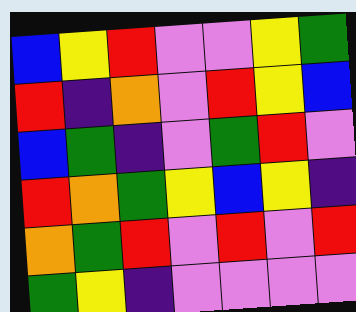[["blue", "yellow", "red", "violet", "violet", "yellow", "green"], ["red", "indigo", "orange", "violet", "red", "yellow", "blue"], ["blue", "green", "indigo", "violet", "green", "red", "violet"], ["red", "orange", "green", "yellow", "blue", "yellow", "indigo"], ["orange", "green", "red", "violet", "red", "violet", "red"], ["green", "yellow", "indigo", "violet", "violet", "violet", "violet"]]